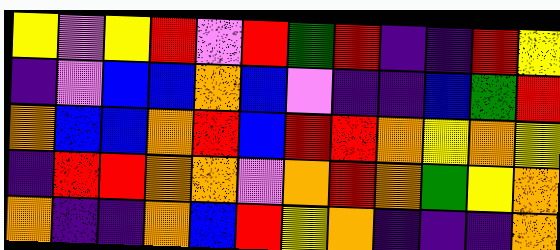[["yellow", "violet", "yellow", "red", "violet", "red", "green", "red", "indigo", "indigo", "red", "yellow"], ["indigo", "violet", "blue", "blue", "orange", "blue", "violet", "indigo", "indigo", "blue", "green", "red"], ["orange", "blue", "blue", "orange", "red", "blue", "red", "red", "orange", "yellow", "orange", "yellow"], ["indigo", "red", "red", "orange", "orange", "violet", "orange", "red", "orange", "green", "yellow", "orange"], ["orange", "indigo", "indigo", "orange", "blue", "red", "yellow", "orange", "indigo", "indigo", "indigo", "orange"]]